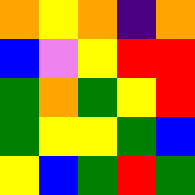[["orange", "yellow", "orange", "indigo", "orange"], ["blue", "violet", "yellow", "red", "red"], ["green", "orange", "green", "yellow", "red"], ["green", "yellow", "yellow", "green", "blue"], ["yellow", "blue", "green", "red", "green"]]